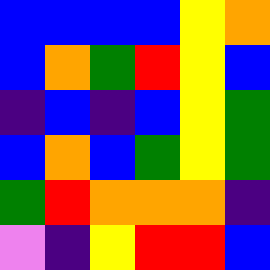[["blue", "blue", "blue", "blue", "yellow", "orange"], ["blue", "orange", "green", "red", "yellow", "blue"], ["indigo", "blue", "indigo", "blue", "yellow", "green"], ["blue", "orange", "blue", "green", "yellow", "green"], ["green", "red", "orange", "orange", "orange", "indigo"], ["violet", "indigo", "yellow", "red", "red", "blue"]]